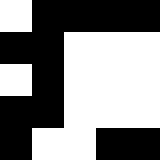[["white", "black", "black", "black", "black"], ["black", "black", "white", "white", "white"], ["white", "black", "white", "white", "white"], ["black", "black", "white", "white", "white"], ["black", "white", "white", "black", "black"]]